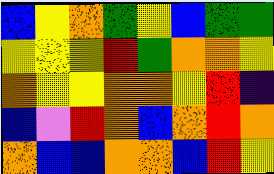[["blue", "yellow", "orange", "green", "yellow", "blue", "green", "green"], ["yellow", "yellow", "yellow", "red", "green", "orange", "orange", "yellow"], ["orange", "yellow", "yellow", "orange", "orange", "yellow", "red", "indigo"], ["blue", "violet", "red", "orange", "blue", "orange", "red", "orange"], ["orange", "blue", "blue", "orange", "orange", "blue", "red", "yellow"]]